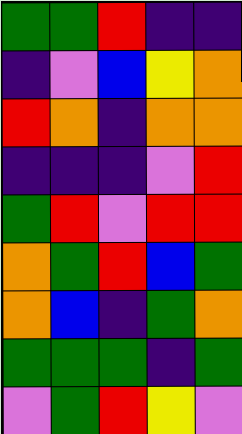[["green", "green", "red", "indigo", "indigo"], ["indigo", "violet", "blue", "yellow", "orange"], ["red", "orange", "indigo", "orange", "orange"], ["indigo", "indigo", "indigo", "violet", "red"], ["green", "red", "violet", "red", "red"], ["orange", "green", "red", "blue", "green"], ["orange", "blue", "indigo", "green", "orange"], ["green", "green", "green", "indigo", "green"], ["violet", "green", "red", "yellow", "violet"]]